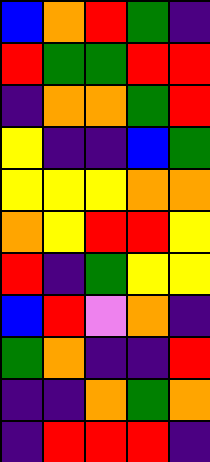[["blue", "orange", "red", "green", "indigo"], ["red", "green", "green", "red", "red"], ["indigo", "orange", "orange", "green", "red"], ["yellow", "indigo", "indigo", "blue", "green"], ["yellow", "yellow", "yellow", "orange", "orange"], ["orange", "yellow", "red", "red", "yellow"], ["red", "indigo", "green", "yellow", "yellow"], ["blue", "red", "violet", "orange", "indigo"], ["green", "orange", "indigo", "indigo", "red"], ["indigo", "indigo", "orange", "green", "orange"], ["indigo", "red", "red", "red", "indigo"]]